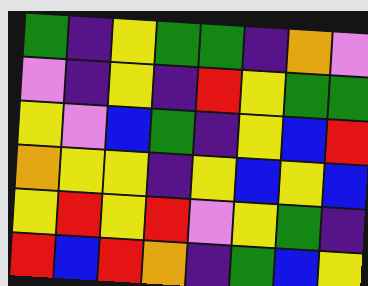[["green", "indigo", "yellow", "green", "green", "indigo", "orange", "violet"], ["violet", "indigo", "yellow", "indigo", "red", "yellow", "green", "green"], ["yellow", "violet", "blue", "green", "indigo", "yellow", "blue", "red"], ["orange", "yellow", "yellow", "indigo", "yellow", "blue", "yellow", "blue"], ["yellow", "red", "yellow", "red", "violet", "yellow", "green", "indigo"], ["red", "blue", "red", "orange", "indigo", "green", "blue", "yellow"]]